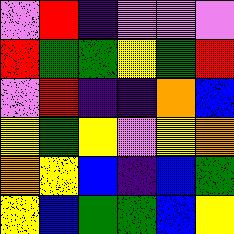[["violet", "red", "indigo", "violet", "violet", "violet"], ["red", "green", "green", "yellow", "green", "red"], ["violet", "red", "indigo", "indigo", "orange", "blue"], ["yellow", "green", "yellow", "violet", "yellow", "orange"], ["orange", "yellow", "blue", "indigo", "blue", "green"], ["yellow", "blue", "green", "green", "blue", "yellow"]]